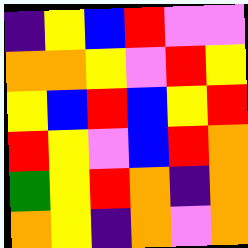[["indigo", "yellow", "blue", "red", "violet", "violet"], ["orange", "orange", "yellow", "violet", "red", "yellow"], ["yellow", "blue", "red", "blue", "yellow", "red"], ["red", "yellow", "violet", "blue", "red", "orange"], ["green", "yellow", "red", "orange", "indigo", "orange"], ["orange", "yellow", "indigo", "orange", "violet", "orange"]]